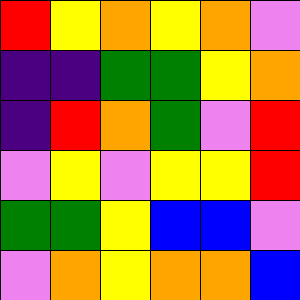[["red", "yellow", "orange", "yellow", "orange", "violet"], ["indigo", "indigo", "green", "green", "yellow", "orange"], ["indigo", "red", "orange", "green", "violet", "red"], ["violet", "yellow", "violet", "yellow", "yellow", "red"], ["green", "green", "yellow", "blue", "blue", "violet"], ["violet", "orange", "yellow", "orange", "orange", "blue"]]